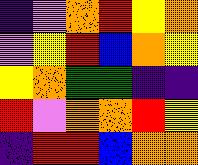[["indigo", "violet", "orange", "red", "yellow", "orange"], ["violet", "yellow", "red", "blue", "orange", "yellow"], ["yellow", "orange", "green", "green", "indigo", "indigo"], ["red", "violet", "orange", "orange", "red", "yellow"], ["indigo", "red", "red", "blue", "orange", "orange"]]